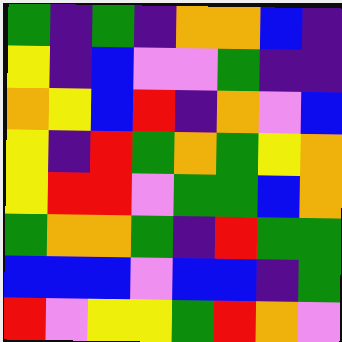[["green", "indigo", "green", "indigo", "orange", "orange", "blue", "indigo"], ["yellow", "indigo", "blue", "violet", "violet", "green", "indigo", "indigo"], ["orange", "yellow", "blue", "red", "indigo", "orange", "violet", "blue"], ["yellow", "indigo", "red", "green", "orange", "green", "yellow", "orange"], ["yellow", "red", "red", "violet", "green", "green", "blue", "orange"], ["green", "orange", "orange", "green", "indigo", "red", "green", "green"], ["blue", "blue", "blue", "violet", "blue", "blue", "indigo", "green"], ["red", "violet", "yellow", "yellow", "green", "red", "orange", "violet"]]